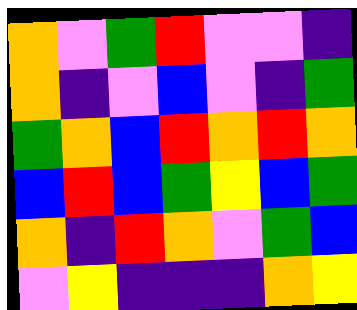[["orange", "violet", "green", "red", "violet", "violet", "indigo"], ["orange", "indigo", "violet", "blue", "violet", "indigo", "green"], ["green", "orange", "blue", "red", "orange", "red", "orange"], ["blue", "red", "blue", "green", "yellow", "blue", "green"], ["orange", "indigo", "red", "orange", "violet", "green", "blue"], ["violet", "yellow", "indigo", "indigo", "indigo", "orange", "yellow"]]